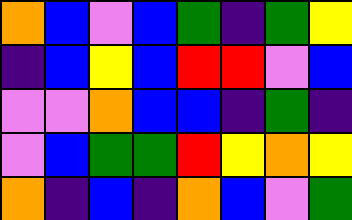[["orange", "blue", "violet", "blue", "green", "indigo", "green", "yellow"], ["indigo", "blue", "yellow", "blue", "red", "red", "violet", "blue"], ["violet", "violet", "orange", "blue", "blue", "indigo", "green", "indigo"], ["violet", "blue", "green", "green", "red", "yellow", "orange", "yellow"], ["orange", "indigo", "blue", "indigo", "orange", "blue", "violet", "green"]]